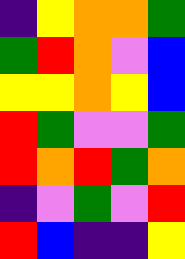[["indigo", "yellow", "orange", "orange", "green"], ["green", "red", "orange", "violet", "blue"], ["yellow", "yellow", "orange", "yellow", "blue"], ["red", "green", "violet", "violet", "green"], ["red", "orange", "red", "green", "orange"], ["indigo", "violet", "green", "violet", "red"], ["red", "blue", "indigo", "indigo", "yellow"]]